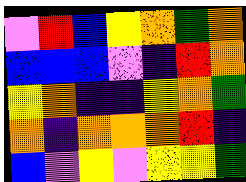[["violet", "red", "blue", "yellow", "orange", "green", "orange"], ["blue", "blue", "blue", "violet", "indigo", "red", "orange"], ["yellow", "orange", "indigo", "indigo", "yellow", "orange", "green"], ["orange", "indigo", "orange", "orange", "orange", "red", "indigo"], ["blue", "violet", "yellow", "violet", "yellow", "yellow", "green"]]